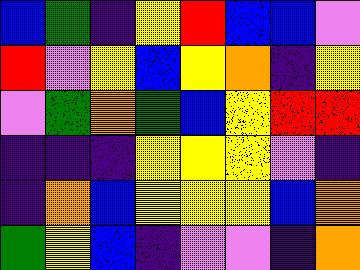[["blue", "green", "indigo", "yellow", "red", "blue", "blue", "violet"], ["red", "violet", "yellow", "blue", "yellow", "orange", "indigo", "yellow"], ["violet", "green", "orange", "green", "blue", "yellow", "red", "red"], ["indigo", "indigo", "indigo", "yellow", "yellow", "yellow", "violet", "indigo"], ["indigo", "orange", "blue", "yellow", "yellow", "yellow", "blue", "orange"], ["green", "yellow", "blue", "indigo", "violet", "violet", "indigo", "orange"]]